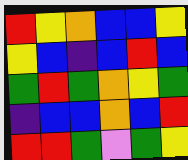[["red", "yellow", "orange", "blue", "blue", "yellow"], ["yellow", "blue", "indigo", "blue", "red", "blue"], ["green", "red", "green", "orange", "yellow", "green"], ["indigo", "blue", "blue", "orange", "blue", "red"], ["red", "red", "green", "violet", "green", "yellow"]]